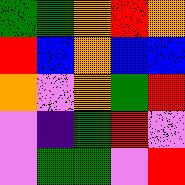[["green", "green", "orange", "red", "orange"], ["red", "blue", "orange", "blue", "blue"], ["orange", "violet", "orange", "green", "red"], ["violet", "indigo", "green", "red", "violet"], ["violet", "green", "green", "violet", "red"]]